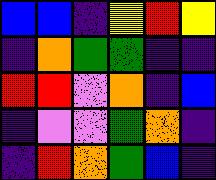[["blue", "blue", "indigo", "yellow", "red", "yellow"], ["indigo", "orange", "green", "green", "indigo", "indigo"], ["red", "red", "violet", "orange", "indigo", "blue"], ["indigo", "violet", "violet", "green", "orange", "indigo"], ["indigo", "red", "orange", "green", "blue", "indigo"]]